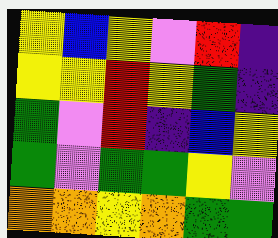[["yellow", "blue", "yellow", "violet", "red", "indigo"], ["yellow", "yellow", "red", "yellow", "green", "indigo"], ["green", "violet", "red", "indigo", "blue", "yellow"], ["green", "violet", "green", "green", "yellow", "violet"], ["orange", "orange", "yellow", "orange", "green", "green"]]